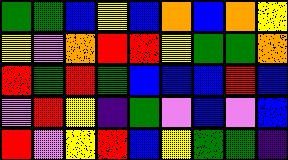[["green", "green", "blue", "yellow", "blue", "orange", "blue", "orange", "yellow"], ["yellow", "violet", "orange", "red", "red", "yellow", "green", "green", "orange"], ["red", "green", "red", "green", "blue", "blue", "blue", "red", "blue"], ["violet", "red", "yellow", "indigo", "green", "violet", "blue", "violet", "blue"], ["red", "violet", "yellow", "red", "blue", "yellow", "green", "green", "indigo"]]